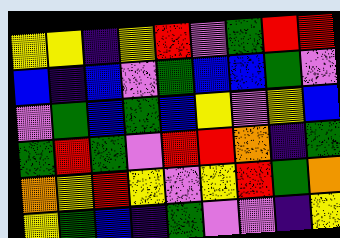[["yellow", "yellow", "indigo", "yellow", "red", "violet", "green", "red", "red"], ["blue", "indigo", "blue", "violet", "green", "blue", "blue", "green", "violet"], ["violet", "green", "blue", "green", "blue", "yellow", "violet", "yellow", "blue"], ["green", "red", "green", "violet", "red", "red", "orange", "indigo", "green"], ["orange", "yellow", "red", "yellow", "violet", "yellow", "red", "green", "orange"], ["yellow", "green", "blue", "indigo", "green", "violet", "violet", "indigo", "yellow"]]